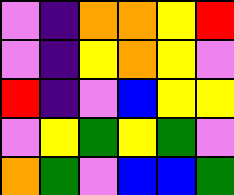[["violet", "indigo", "orange", "orange", "yellow", "red"], ["violet", "indigo", "yellow", "orange", "yellow", "violet"], ["red", "indigo", "violet", "blue", "yellow", "yellow"], ["violet", "yellow", "green", "yellow", "green", "violet"], ["orange", "green", "violet", "blue", "blue", "green"]]